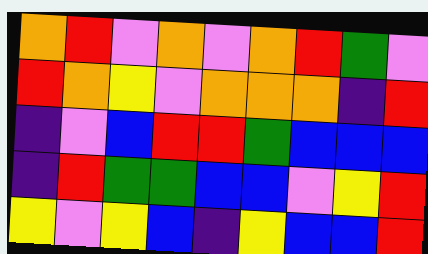[["orange", "red", "violet", "orange", "violet", "orange", "red", "green", "violet"], ["red", "orange", "yellow", "violet", "orange", "orange", "orange", "indigo", "red"], ["indigo", "violet", "blue", "red", "red", "green", "blue", "blue", "blue"], ["indigo", "red", "green", "green", "blue", "blue", "violet", "yellow", "red"], ["yellow", "violet", "yellow", "blue", "indigo", "yellow", "blue", "blue", "red"]]